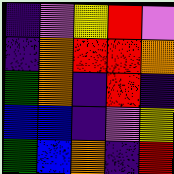[["indigo", "violet", "yellow", "red", "violet"], ["indigo", "orange", "red", "red", "orange"], ["green", "orange", "indigo", "red", "indigo"], ["blue", "blue", "indigo", "violet", "yellow"], ["green", "blue", "orange", "indigo", "red"]]